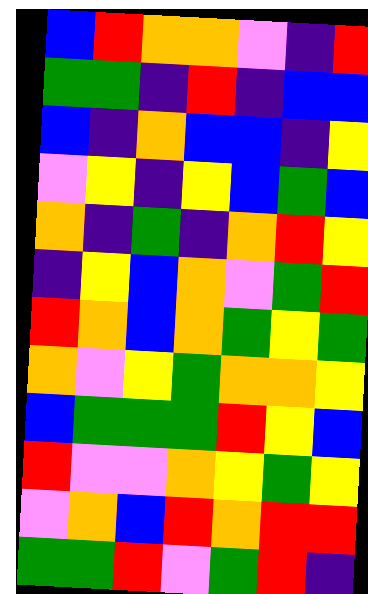[["blue", "red", "orange", "orange", "violet", "indigo", "red"], ["green", "green", "indigo", "red", "indigo", "blue", "blue"], ["blue", "indigo", "orange", "blue", "blue", "indigo", "yellow"], ["violet", "yellow", "indigo", "yellow", "blue", "green", "blue"], ["orange", "indigo", "green", "indigo", "orange", "red", "yellow"], ["indigo", "yellow", "blue", "orange", "violet", "green", "red"], ["red", "orange", "blue", "orange", "green", "yellow", "green"], ["orange", "violet", "yellow", "green", "orange", "orange", "yellow"], ["blue", "green", "green", "green", "red", "yellow", "blue"], ["red", "violet", "violet", "orange", "yellow", "green", "yellow"], ["violet", "orange", "blue", "red", "orange", "red", "red"], ["green", "green", "red", "violet", "green", "red", "indigo"]]